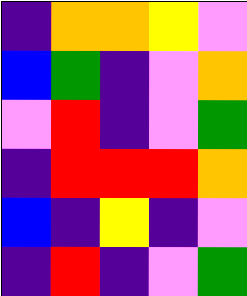[["indigo", "orange", "orange", "yellow", "violet"], ["blue", "green", "indigo", "violet", "orange"], ["violet", "red", "indigo", "violet", "green"], ["indigo", "red", "red", "red", "orange"], ["blue", "indigo", "yellow", "indigo", "violet"], ["indigo", "red", "indigo", "violet", "green"]]